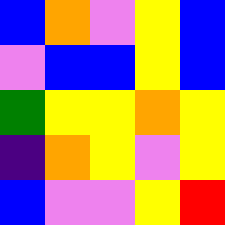[["blue", "orange", "violet", "yellow", "blue"], ["violet", "blue", "blue", "yellow", "blue"], ["green", "yellow", "yellow", "orange", "yellow"], ["indigo", "orange", "yellow", "violet", "yellow"], ["blue", "violet", "violet", "yellow", "red"]]